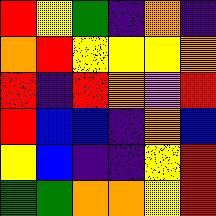[["red", "yellow", "green", "indigo", "orange", "indigo"], ["orange", "red", "yellow", "yellow", "yellow", "orange"], ["red", "indigo", "red", "orange", "violet", "red"], ["red", "blue", "blue", "indigo", "orange", "blue"], ["yellow", "blue", "indigo", "indigo", "yellow", "red"], ["green", "green", "orange", "orange", "yellow", "red"]]